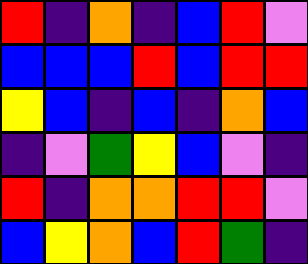[["red", "indigo", "orange", "indigo", "blue", "red", "violet"], ["blue", "blue", "blue", "red", "blue", "red", "red"], ["yellow", "blue", "indigo", "blue", "indigo", "orange", "blue"], ["indigo", "violet", "green", "yellow", "blue", "violet", "indigo"], ["red", "indigo", "orange", "orange", "red", "red", "violet"], ["blue", "yellow", "orange", "blue", "red", "green", "indigo"]]